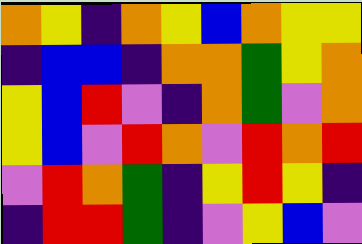[["orange", "yellow", "indigo", "orange", "yellow", "blue", "orange", "yellow", "yellow"], ["indigo", "blue", "blue", "indigo", "orange", "orange", "green", "yellow", "orange"], ["yellow", "blue", "red", "violet", "indigo", "orange", "green", "violet", "orange"], ["yellow", "blue", "violet", "red", "orange", "violet", "red", "orange", "red"], ["violet", "red", "orange", "green", "indigo", "yellow", "red", "yellow", "indigo"], ["indigo", "red", "red", "green", "indigo", "violet", "yellow", "blue", "violet"]]